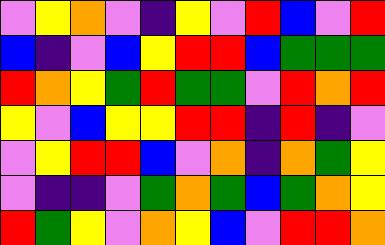[["violet", "yellow", "orange", "violet", "indigo", "yellow", "violet", "red", "blue", "violet", "red"], ["blue", "indigo", "violet", "blue", "yellow", "red", "red", "blue", "green", "green", "green"], ["red", "orange", "yellow", "green", "red", "green", "green", "violet", "red", "orange", "red"], ["yellow", "violet", "blue", "yellow", "yellow", "red", "red", "indigo", "red", "indigo", "violet"], ["violet", "yellow", "red", "red", "blue", "violet", "orange", "indigo", "orange", "green", "yellow"], ["violet", "indigo", "indigo", "violet", "green", "orange", "green", "blue", "green", "orange", "yellow"], ["red", "green", "yellow", "violet", "orange", "yellow", "blue", "violet", "red", "red", "orange"]]